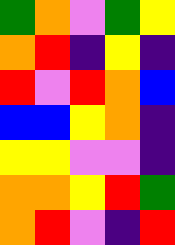[["green", "orange", "violet", "green", "yellow"], ["orange", "red", "indigo", "yellow", "indigo"], ["red", "violet", "red", "orange", "blue"], ["blue", "blue", "yellow", "orange", "indigo"], ["yellow", "yellow", "violet", "violet", "indigo"], ["orange", "orange", "yellow", "red", "green"], ["orange", "red", "violet", "indigo", "red"]]